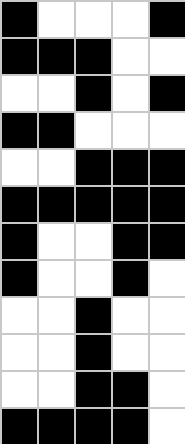[["black", "white", "white", "white", "black"], ["black", "black", "black", "white", "white"], ["white", "white", "black", "white", "black"], ["black", "black", "white", "white", "white"], ["white", "white", "black", "black", "black"], ["black", "black", "black", "black", "black"], ["black", "white", "white", "black", "black"], ["black", "white", "white", "black", "white"], ["white", "white", "black", "white", "white"], ["white", "white", "black", "white", "white"], ["white", "white", "black", "black", "white"], ["black", "black", "black", "black", "white"]]